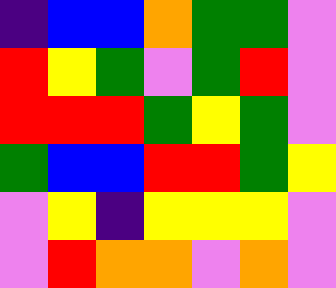[["indigo", "blue", "blue", "orange", "green", "green", "violet"], ["red", "yellow", "green", "violet", "green", "red", "violet"], ["red", "red", "red", "green", "yellow", "green", "violet"], ["green", "blue", "blue", "red", "red", "green", "yellow"], ["violet", "yellow", "indigo", "yellow", "yellow", "yellow", "violet"], ["violet", "red", "orange", "orange", "violet", "orange", "violet"]]